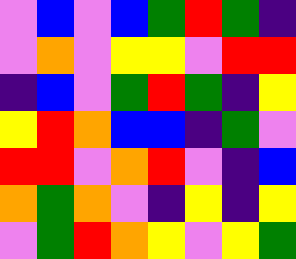[["violet", "blue", "violet", "blue", "green", "red", "green", "indigo"], ["violet", "orange", "violet", "yellow", "yellow", "violet", "red", "red"], ["indigo", "blue", "violet", "green", "red", "green", "indigo", "yellow"], ["yellow", "red", "orange", "blue", "blue", "indigo", "green", "violet"], ["red", "red", "violet", "orange", "red", "violet", "indigo", "blue"], ["orange", "green", "orange", "violet", "indigo", "yellow", "indigo", "yellow"], ["violet", "green", "red", "orange", "yellow", "violet", "yellow", "green"]]